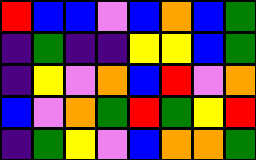[["red", "blue", "blue", "violet", "blue", "orange", "blue", "green"], ["indigo", "green", "indigo", "indigo", "yellow", "yellow", "blue", "green"], ["indigo", "yellow", "violet", "orange", "blue", "red", "violet", "orange"], ["blue", "violet", "orange", "green", "red", "green", "yellow", "red"], ["indigo", "green", "yellow", "violet", "blue", "orange", "orange", "green"]]